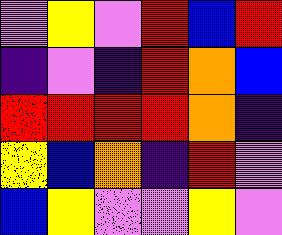[["violet", "yellow", "violet", "red", "blue", "red"], ["indigo", "violet", "indigo", "red", "orange", "blue"], ["red", "red", "red", "red", "orange", "indigo"], ["yellow", "blue", "orange", "indigo", "red", "violet"], ["blue", "yellow", "violet", "violet", "yellow", "violet"]]